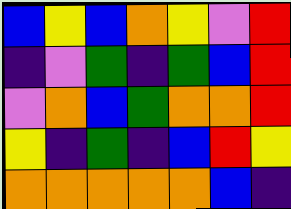[["blue", "yellow", "blue", "orange", "yellow", "violet", "red"], ["indigo", "violet", "green", "indigo", "green", "blue", "red"], ["violet", "orange", "blue", "green", "orange", "orange", "red"], ["yellow", "indigo", "green", "indigo", "blue", "red", "yellow"], ["orange", "orange", "orange", "orange", "orange", "blue", "indigo"]]